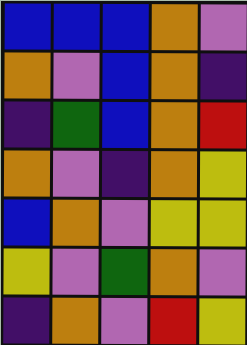[["blue", "blue", "blue", "orange", "violet"], ["orange", "violet", "blue", "orange", "indigo"], ["indigo", "green", "blue", "orange", "red"], ["orange", "violet", "indigo", "orange", "yellow"], ["blue", "orange", "violet", "yellow", "yellow"], ["yellow", "violet", "green", "orange", "violet"], ["indigo", "orange", "violet", "red", "yellow"]]